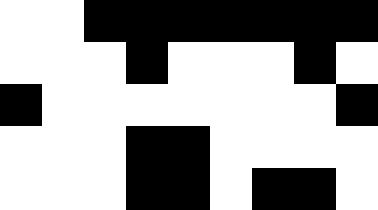[["white", "white", "black", "black", "black", "black", "black", "black", "black"], ["white", "white", "white", "black", "white", "white", "white", "black", "white"], ["black", "white", "white", "white", "white", "white", "white", "white", "black"], ["white", "white", "white", "black", "black", "white", "white", "white", "white"], ["white", "white", "white", "black", "black", "white", "black", "black", "white"]]